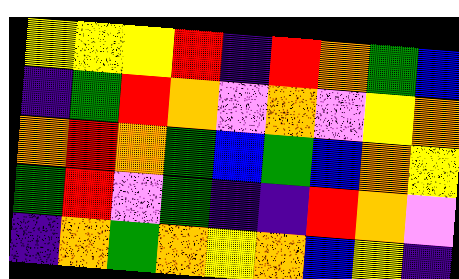[["yellow", "yellow", "yellow", "red", "indigo", "red", "orange", "green", "blue"], ["indigo", "green", "red", "orange", "violet", "orange", "violet", "yellow", "orange"], ["orange", "red", "orange", "green", "blue", "green", "blue", "orange", "yellow"], ["green", "red", "violet", "green", "indigo", "indigo", "red", "orange", "violet"], ["indigo", "orange", "green", "orange", "yellow", "orange", "blue", "yellow", "indigo"]]